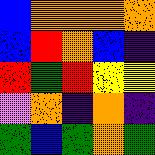[["blue", "orange", "orange", "orange", "orange"], ["blue", "red", "orange", "blue", "indigo"], ["red", "green", "red", "yellow", "yellow"], ["violet", "orange", "indigo", "orange", "indigo"], ["green", "blue", "green", "orange", "green"]]